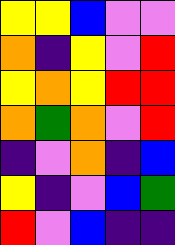[["yellow", "yellow", "blue", "violet", "violet"], ["orange", "indigo", "yellow", "violet", "red"], ["yellow", "orange", "yellow", "red", "red"], ["orange", "green", "orange", "violet", "red"], ["indigo", "violet", "orange", "indigo", "blue"], ["yellow", "indigo", "violet", "blue", "green"], ["red", "violet", "blue", "indigo", "indigo"]]